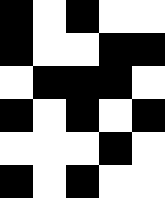[["black", "white", "black", "white", "white"], ["black", "white", "white", "black", "black"], ["white", "black", "black", "black", "white"], ["black", "white", "black", "white", "black"], ["white", "white", "white", "black", "white"], ["black", "white", "black", "white", "white"]]